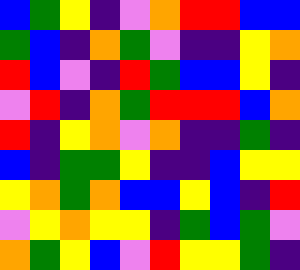[["blue", "green", "yellow", "indigo", "violet", "orange", "red", "red", "blue", "blue"], ["green", "blue", "indigo", "orange", "green", "violet", "indigo", "indigo", "yellow", "orange"], ["red", "blue", "violet", "indigo", "red", "green", "blue", "blue", "yellow", "indigo"], ["violet", "red", "indigo", "orange", "green", "red", "red", "red", "blue", "orange"], ["red", "indigo", "yellow", "orange", "violet", "orange", "indigo", "indigo", "green", "indigo"], ["blue", "indigo", "green", "green", "yellow", "indigo", "indigo", "blue", "yellow", "yellow"], ["yellow", "orange", "green", "orange", "blue", "blue", "yellow", "blue", "indigo", "red"], ["violet", "yellow", "orange", "yellow", "yellow", "indigo", "green", "blue", "green", "violet"], ["orange", "green", "yellow", "blue", "violet", "red", "yellow", "yellow", "green", "indigo"]]